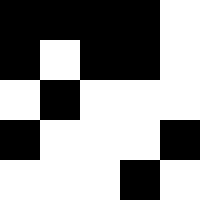[["black", "black", "black", "black", "white"], ["black", "white", "black", "black", "white"], ["white", "black", "white", "white", "white"], ["black", "white", "white", "white", "black"], ["white", "white", "white", "black", "white"]]